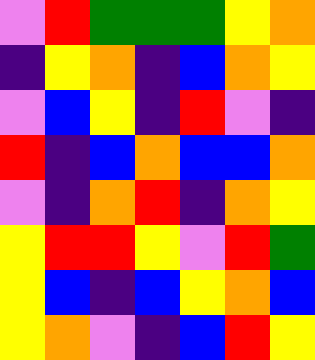[["violet", "red", "green", "green", "green", "yellow", "orange"], ["indigo", "yellow", "orange", "indigo", "blue", "orange", "yellow"], ["violet", "blue", "yellow", "indigo", "red", "violet", "indigo"], ["red", "indigo", "blue", "orange", "blue", "blue", "orange"], ["violet", "indigo", "orange", "red", "indigo", "orange", "yellow"], ["yellow", "red", "red", "yellow", "violet", "red", "green"], ["yellow", "blue", "indigo", "blue", "yellow", "orange", "blue"], ["yellow", "orange", "violet", "indigo", "blue", "red", "yellow"]]